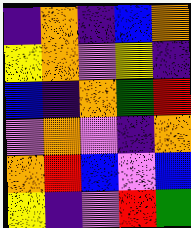[["indigo", "orange", "indigo", "blue", "orange"], ["yellow", "orange", "violet", "yellow", "indigo"], ["blue", "indigo", "orange", "green", "red"], ["violet", "orange", "violet", "indigo", "orange"], ["orange", "red", "blue", "violet", "blue"], ["yellow", "indigo", "violet", "red", "green"]]